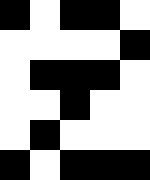[["black", "white", "black", "black", "white"], ["white", "white", "white", "white", "black"], ["white", "black", "black", "black", "white"], ["white", "white", "black", "white", "white"], ["white", "black", "white", "white", "white"], ["black", "white", "black", "black", "black"]]